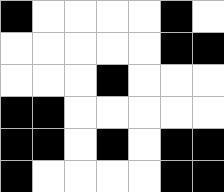[["black", "white", "white", "white", "white", "black", "white"], ["white", "white", "white", "white", "white", "black", "black"], ["white", "white", "white", "black", "white", "white", "white"], ["black", "black", "white", "white", "white", "white", "white"], ["black", "black", "white", "black", "white", "black", "black"], ["black", "white", "white", "white", "white", "black", "black"]]